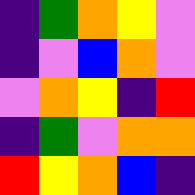[["indigo", "green", "orange", "yellow", "violet"], ["indigo", "violet", "blue", "orange", "violet"], ["violet", "orange", "yellow", "indigo", "red"], ["indigo", "green", "violet", "orange", "orange"], ["red", "yellow", "orange", "blue", "indigo"]]